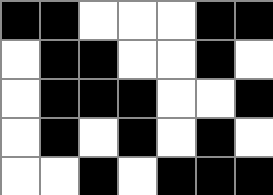[["black", "black", "white", "white", "white", "black", "black"], ["white", "black", "black", "white", "white", "black", "white"], ["white", "black", "black", "black", "white", "white", "black"], ["white", "black", "white", "black", "white", "black", "white"], ["white", "white", "black", "white", "black", "black", "black"]]